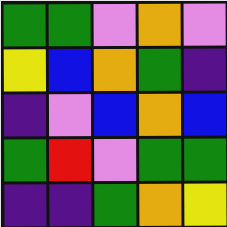[["green", "green", "violet", "orange", "violet"], ["yellow", "blue", "orange", "green", "indigo"], ["indigo", "violet", "blue", "orange", "blue"], ["green", "red", "violet", "green", "green"], ["indigo", "indigo", "green", "orange", "yellow"]]